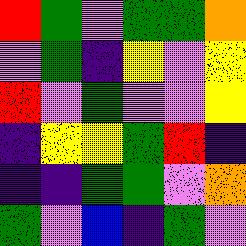[["red", "green", "violet", "green", "green", "orange"], ["violet", "green", "indigo", "yellow", "violet", "yellow"], ["red", "violet", "green", "violet", "violet", "yellow"], ["indigo", "yellow", "yellow", "green", "red", "indigo"], ["indigo", "indigo", "green", "green", "violet", "orange"], ["green", "violet", "blue", "indigo", "green", "violet"]]